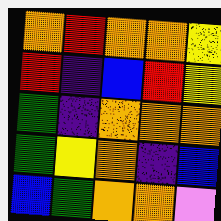[["orange", "red", "orange", "orange", "yellow"], ["red", "indigo", "blue", "red", "yellow"], ["green", "indigo", "orange", "orange", "orange"], ["green", "yellow", "orange", "indigo", "blue"], ["blue", "green", "orange", "orange", "violet"]]